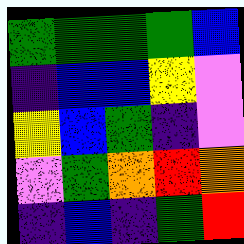[["green", "green", "green", "green", "blue"], ["indigo", "blue", "blue", "yellow", "violet"], ["yellow", "blue", "green", "indigo", "violet"], ["violet", "green", "orange", "red", "orange"], ["indigo", "blue", "indigo", "green", "red"]]